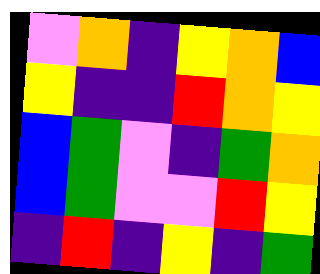[["violet", "orange", "indigo", "yellow", "orange", "blue"], ["yellow", "indigo", "indigo", "red", "orange", "yellow"], ["blue", "green", "violet", "indigo", "green", "orange"], ["blue", "green", "violet", "violet", "red", "yellow"], ["indigo", "red", "indigo", "yellow", "indigo", "green"]]